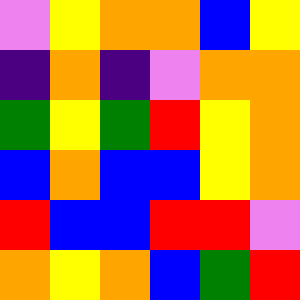[["violet", "yellow", "orange", "orange", "blue", "yellow"], ["indigo", "orange", "indigo", "violet", "orange", "orange"], ["green", "yellow", "green", "red", "yellow", "orange"], ["blue", "orange", "blue", "blue", "yellow", "orange"], ["red", "blue", "blue", "red", "red", "violet"], ["orange", "yellow", "orange", "blue", "green", "red"]]